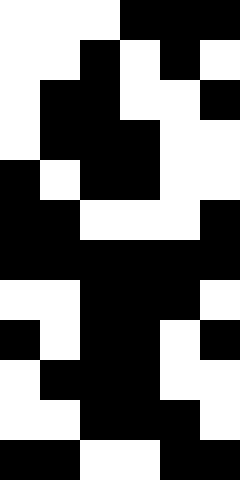[["white", "white", "white", "black", "black", "black"], ["white", "white", "black", "white", "black", "white"], ["white", "black", "black", "white", "white", "black"], ["white", "black", "black", "black", "white", "white"], ["black", "white", "black", "black", "white", "white"], ["black", "black", "white", "white", "white", "black"], ["black", "black", "black", "black", "black", "black"], ["white", "white", "black", "black", "black", "white"], ["black", "white", "black", "black", "white", "black"], ["white", "black", "black", "black", "white", "white"], ["white", "white", "black", "black", "black", "white"], ["black", "black", "white", "white", "black", "black"]]